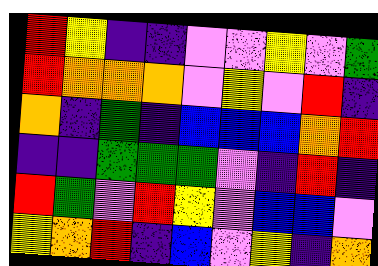[["red", "yellow", "indigo", "indigo", "violet", "violet", "yellow", "violet", "green"], ["red", "orange", "orange", "orange", "violet", "yellow", "violet", "red", "indigo"], ["orange", "indigo", "green", "indigo", "blue", "blue", "blue", "orange", "red"], ["indigo", "indigo", "green", "green", "green", "violet", "indigo", "red", "indigo"], ["red", "green", "violet", "red", "yellow", "violet", "blue", "blue", "violet"], ["yellow", "orange", "red", "indigo", "blue", "violet", "yellow", "indigo", "orange"]]